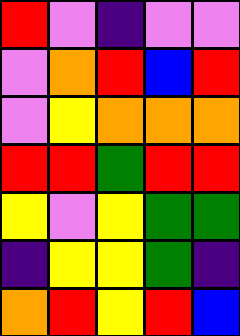[["red", "violet", "indigo", "violet", "violet"], ["violet", "orange", "red", "blue", "red"], ["violet", "yellow", "orange", "orange", "orange"], ["red", "red", "green", "red", "red"], ["yellow", "violet", "yellow", "green", "green"], ["indigo", "yellow", "yellow", "green", "indigo"], ["orange", "red", "yellow", "red", "blue"]]